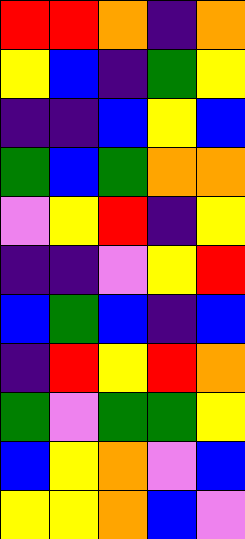[["red", "red", "orange", "indigo", "orange"], ["yellow", "blue", "indigo", "green", "yellow"], ["indigo", "indigo", "blue", "yellow", "blue"], ["green", "blue", "green", "orange", "orange"], ["violet", "yellow", "red", "indigo", "yellow"], ["indigo", "indigo", "violet", "yellow", "red"], ["blue", "green", "blue", "indigo", "blue"], ["indigo", "red", "yellow", "red", "orange"], ["green", "violet", "green", "green", "yellow"], ["blue", "yellow", "orange", "violet", "blue"], ["yellow", "yellow", "orange", "blue", "violet"]]